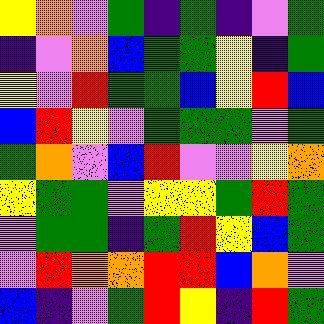[["yellow", "orange", "violet", "green", "indigo", "green", "indigo", "violet", "green"], ["indigo", "violet", "orange", "blue", "green", "green", "yellow", "indigo", "green"], ["yellow", "violet", "red", "green", "green", "blue", "yellow", "red", "blue"], ["blue", "red", "yellow", "violet", "green", "green", "green", "violet", "green"], ["green", "orange", "violet", "blue", "red", "violet", "violet", "yellow", "orange"], ["yellow", "green", "green", "violet", "yellow", "yellow", "green", "red", "green"], ["violet", "green", "green", "indigo", "green", "red", "yellow", "blue", "green"], ["violet", "red", "orange", "orange", "red", "red", "blue", "orange", "violet"], ["blue", "indigo", "violet", "green", "red", "yellow", "indigo", "red", "green"]]